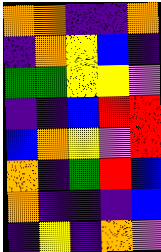[["orange", "orange", "indigo", "indigo", "orange"], ["indigo", "orange", "yellow", "blue", "indigo"], ["green", "green", "yellow", "yellow", "violet"], ["indigo", "indigo", "blue", "red", "red"], ["blue", "orange", "yellow", "violet", "red"], ["orange", "indigo", "green", "red", "blue"], ["orange", "indigo", "indigo", "indigo", "blue"], ["indigo", "yellow", "indigo", "orange", "violet"]]